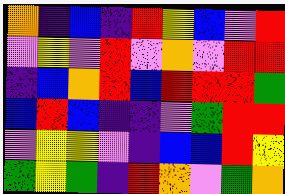[["orange", "indigo", "blue", "indigo", "red", "yellow", "blue", "violet", "red"], ["violet", "yellow", "violet", "red", "violet", "orange", "violet", "red", "red"], ["indigo", "blue", "orange", "red", "blue", "red", "red", "red", "green"], ["blue", "red", "blue", "indigo", "indigo", "violet", "green", "red", "red"], ["violet", "yellow", "yellow", "violet", "indigo", "blue", "blue", "red", "yellow"], ["green", "yellow", "green", "indigo", "red", "orange", "violet", "green", "orange"]]